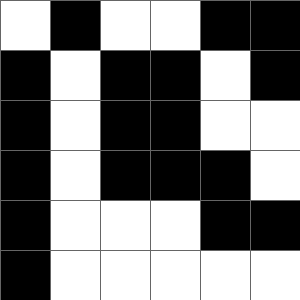[["white", "black", "white", "white", "black", "black"], ["black", "white", "black", "black", "white", "black"], ["black", "white", "black", "black", "white", "white"], ["black", "white", "black", "black", "black", "white"], ["black", "white", "white", "white", "black", "black"], ["black", "white", "white", "white", "white", "white"]]